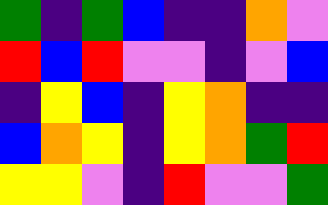[["green", "indigo", "green", "blue", "indigo", "indigo", "orange", "violet"], ["red", "blue", "red", "violet", "violet", "indigo", "violet", "blue"], ["indigo", "yellow", "blue", "indigo", "yellow", "orange", "indigo", "indigo"], ["blue", "orange", "yellow", "indigo", "yellow", "orange", "green", "red"], ["yellow", "yellow", "violet", "indigo", "red", "violet", "violet", "green"]]